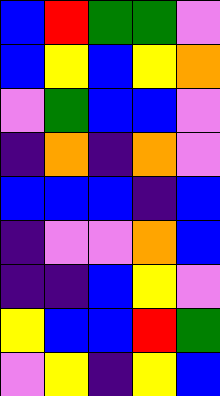[["blue", "red", "green", "green", "violet"], ["blue", "yellow", "blue", "yellow", "orange"], ["violet", "green", "blue", "blue", "violet"], ["indigo", "orange", "indigo", "orange", "violet"], ["blue", "blue", "blue", "indigo", "blue"], ["indigo", "violet", "violet", "orange", "blue"], ["indigo", "indigo", "blue", "yellow", "violet"], ["yellow", "blue", "blue", "red", "green"], ["violet", "yellow", "indigo", "yellow", "blue"]]